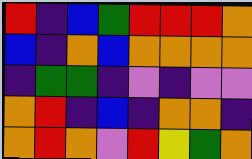[["red", "indigo", "blue", "green", "red", "red", "red", "orange"], ["blue", "indigo", "orange", "blue", "orange", "orange", "orange", "orange"], ["indigo", "green", "green", "indigo", "violet", "indigo", "violet", "violet"], ["orange", "red", "indigo", "blue", "indigo", "orange", "orange", "indigo"], ["orange", "red", "orange", "violet", "red", "yellow", "green", "orange"]]